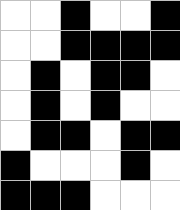[["white", "white", "black", "white", "white", "black"], ["white", "white", "black", "black", "black", "black"], ["white", "black", "white", "black", "black", "white"], ["white", "black", "white", "black", "white", "white"], ["white", "black", "black", "white", "black", "black"], ["black", "white", "white", "white", "black", "white"], ["black", "black", "black", "white", "white", "white"]]